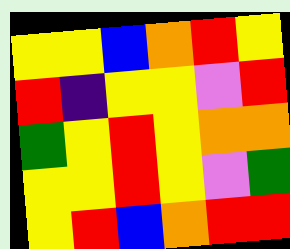[["yellow", "yellow", "blue", "orange", "red", "yellow"], ["red", "indigo", "yellow", "yellow", "violet", "red"], ["green", "yellow", "red", "yellow", "orange", "orange"], ["yellow", "yellow", "red", "yellow", "violet", "green"], ["yellow", "red", "blue", "orange", "red", "red"]]